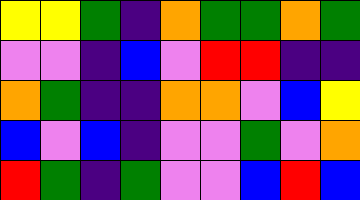[["yellow", "yellow", "green", "indigo", "orange", "green", "green", "orange", "green"], ["violet", "violet", "indigo", "blue", "violet", "red", "red", "indigo", "indigo"], ["orange", "green", "indigo", "indigo", "orange", "orange", "violet", "blue", "yellow"], ["blue", "violet", "blue", "indigo", "violet", "violet", "green", "violet", "orange"], ["red", "green", "indigo", "green", "violet", "violet", "blue", "red", "blue"]]